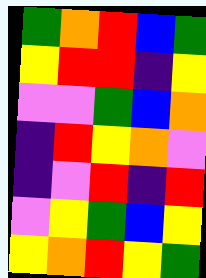[["green", "orange", "red", "blue", "green"], ["yellow", "red", "red", "indigo", "yellow"], ["violet", "violet", "green", "blue", "orange"], ["indigo", "red", "yellow", "orange", "violet"], ["indigo", "violet", "red", "indigo", "red"], ["violet", "yellow", "green", "blue", "yellow"], ["yellow", "orange", "red", "yellow", "green"]]